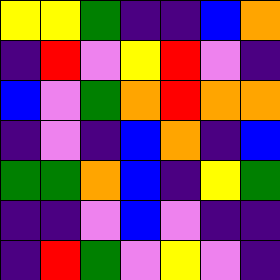[["yellow", "yellow", "green", "indigo", "indigo", "blue", "orange"], ["indigo", "red", "violet", "yellow", "red", "violet", "indigo"], ["blue", "violet", "green", "orange", "red", "orange", "orange"], ["indigo", "violet", "indigo", "blue", "orange", "indigo", "blue"], ["green", "green", "orange", "blue", "indigo", "yellow", "green"], ["indigo", "indigo", "violet", "blue", "violet", "indigo", "indigo"], ["indigo", "red", "green", "violet", "yellow", "violet", "indigo"]]